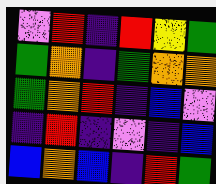[["violet", "red", "indigo", "red", "yellow", "green"], ["green", "orange", "indigo", "green", "orange", "orange"], ["green", "orange", "red", "indigo", "blue", "violet"], ["indigo", "red", "indigo", "violet", "indigo", "blue"], ["blue", "orange", "blue", "indigo", "red", "green"]]